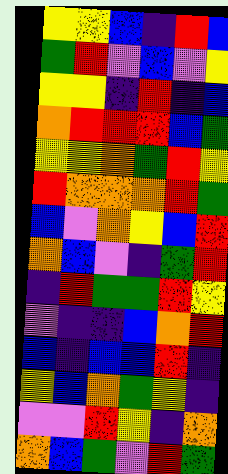[["yellow", "yellow", "blue", "indigo", "red", "blue"], ["green", "red", "violet", "blue", "violet", "yellow"], ["yellow", "yellow", "indigo", "red", "indigo", "blue"], ["orange", "red", "red", "red", "blue", "green"], ["yellow", "yellow", "orange", "green", "red", "yellow"], ["red", "orange", "orange", "orange", "red", "green"], ["blue", "violet", "orange", "yellow", "blue", "red"], ["orange", "blue", "violet", "indigo", "green", "red"], ["indigo", "red", "green", "green", "red", "yellow"], ["violet", "indigo", "indigo", "blue", "orange", "red"], ["blue", "indigo", "blue", "blue", "red", "indigo"], ["yellow", "blue", "orange", "green", "yellow", "indigo"], ["violet", "violet", "red", "yellow", "indigo", "orange"], ["orange", "blue", "green", "violet", "red", "green"]]